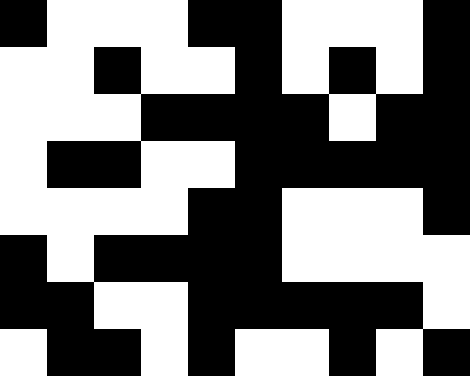[["black", "white", "white", "white", "black", "black", "white", "white", "white", "black"], ["white", "white", "black", "white", "white", "black", "white", "black", "white", "black"], ["white", "white", "white", "black", "black", "black", "black", "white", "black", "black"], ["white", "black", "black", "white", "white", "black", "black", "black", "black", "black"], ["white", "white", "white", "white", "black", "black", "white", "white", "white", "black"], ["black", "white", "black", "black", "black", "black", "white", "white", "white", "white"], ["black", "black", "white", "white", "black", "black", "black", "black", "black", "white"], ["white", "black", "black", "white", "black", "white", "white", "black", "white", "black"]]